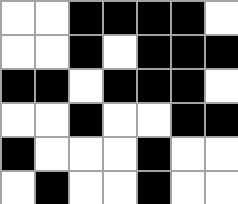[["white", "white", "black", "black", "black", "black", "white"], ["white", "white", "black", "white", "black", "black", "black"], ["black", "black", "white", "black", "black", "black", "white"], ["white", "white", "black", "white", "white", "black", "black"], ["black", "white", "white", "white", "black", "white", "white"], ["white", "black", "white", "white", "black", "white", "white"]]